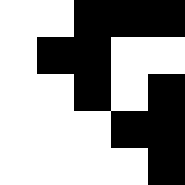[["white", "white", "black", "black", "black"], ["white", "black", "black", "white", "white"], ["white", "white", "black", "white", "black"], ["white", "white", "white", "black", "black"], ["white", "white", "white", "white", "black"]]